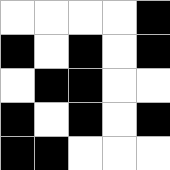[["white", "white", "white", "white", "black"], ["black", "white", "black", "white", "black"], ["white", "black", "black", "white", "white"], ["black", "white", "black", "white", "black"], ["black", "black", "white", "white", "white"]]